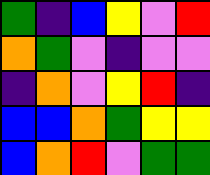[["green", "indigo", "blue", "yellow", "violet", "red"], ["orange", "green", "violet", "indigo", "violet", "violet"], ["indigo", "orange", "violet", "yellow", "red", "indigo"], ["blue", "blue", "orange", "green", "yellow", "yellow"], ["blue", "orange", "red", "violet", "green", "green"]]